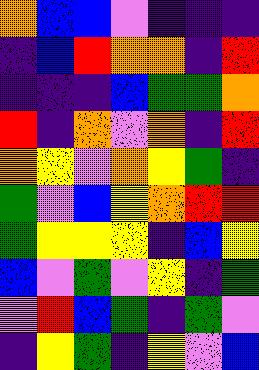[["orange", "blue", "blue", "violet", "indigo", "indigo", "indigo"], ["indigo", "blue", "red", "orange", "orange", "indigo", "red"], ["indigo", "indigo", "indigo", "blue", "green", "green", "orange"], ["red", "indigo", "orange", "violet", "orange", "indigo", "red"], ["orange", "yellow", "violet", "orange", "yellow", "green", "indigo"], ["green", "violet", "blue", "yellow", "orange", "red", "red"], ["green", "yellow", "yellow", "yellow", "indigo", "blue", "yellow"], ["blue", "violet", "green", "violet", "yellow", "indigo", "green"], ["violet", "red", "blue", "green", "indigo", "green", "violet"], ["indigo", "yellow", "green", "indigo", "yellow", "violet", "blue"]]